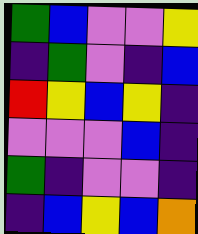[["green", "blue", "violet", "violet", "yellow"], ["indigo", "green", "violet", "indigo", "blue"], ["red", "yellow", "blue", "yellow", "indigo"], ["violet", "violet", "violet", "blue", "indigo"], ["green", "indigo", "violet", "violet", "indigo"], ["indigo", "blue", "yellow", "blue", "orange"]]